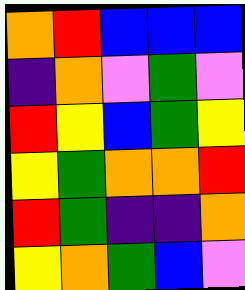[["orange", "red", "blue", "blue", "blue"], ["indigo", "orange", "violet", "green", "violet"], ["red", "yellow", "blue", "green", "yellow"], ["yellow", "green", "orange", "orange", "red"], ["red", "green", "indigo", "indigo", "orange"], ["yellow", "orange", "green", "blue", "violet"]]